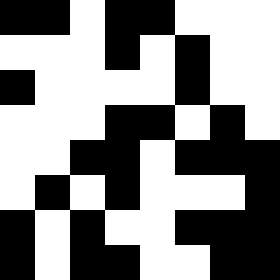[["black", "black", "white", "black", "black", "white", "white", "white"], ["white", "white", "white", "black", "white", "black", "white", "white"], ["black", "white", "white", "white", "white", "black", "white", "white"], ["white", "white", "white", "black", "black", "white", "black", "white"], ["white", "white", "black", "black", "white", "black", "black", "black"], ["white", "black", "white", "black", "white", "white", "white", "black"], ["black", "white", "black", "white", "white", "black", "black", "black"], ["black", "white", "black", "black", "white", "white", "black", "black"]]